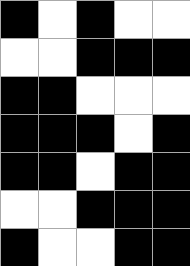[["black", "white", "black", "white", "white"], ["white", "white", "black", "black", "black"], ["black", "black", "white", "white", "white"], ["black", "black", "black", "white", "black"], ["black", "black", "white", "black", "black"], ["white", "white", "black", "black", "black"], ["black", "white", "white", "black", "black"]]